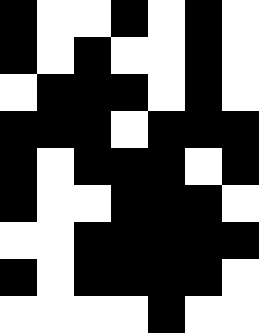[["black", "white", "white", "black", "white", "black", "white"], ["black", "white", "black", "white", "white", "black", "white"], ["white", "black", "black", "black", "white", "black", "white"], ["black", "black", "black", "white", "black", "black", "black"], ["black", "white", "black", "black", "black", "white", "black"], ["black", "white", "white", "black", "black", "black", "white"], ["white", "white", "black", "black", "black", "black", "black"], ["black", "white", "black", "black", "black", "black", "white"], ["white", "white", "white", "white", "black", "white", "white"]]